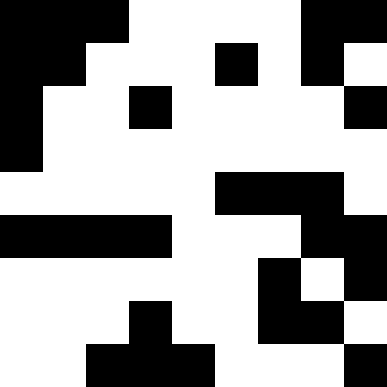[["black", "black", "black", "white", "white", "white", "white", "black", "black"], ["black", "black", "white", "white", "white", "black", "white", "black", "white"], ["black", "white", "white", "black", "white", "white", "white", "white", "black"], ["black", "white", "white", "white", "white", "white", "white", "white", "white"], ["white", "white", "white", "white", "white", "black", "black", "black", "white"], ["black", "black", "black", "black", "white", "white", "white", "black", "black"], ["white", "white", "white", "white", "white", "white", "black", "white", "black"], ["white", "white", "white", "black", "white", "white", "black", "black", "white"], ["white", "white", "black", "black", "black", "white", "white", "white", "black"]]